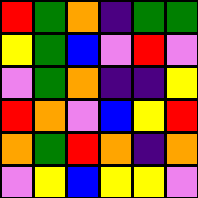[["red", "green", "orange", "indigo", "green", "green"], ["yellow", "green", "blue", "violet", "red", "violet"], ["violet", "green", "orange", "indigo", "indigo", "yellow"], ["red", "orange", "violet", "blue", "yellow", "red"], ["orange", "green", "red", "orange", "indigo", "orange"], ["violet", "yellow", "blue", "yellow", "yellow", "violet"]]